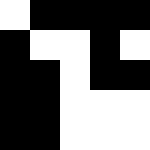[["white", "black", "black", "black", "black"], ["black", "white", "white", "black", "white"], ["black", "black", "white", "black", "black"], ["black", "black", "white", "white", "white"], ["black", "black", "white", "white", "white"]]